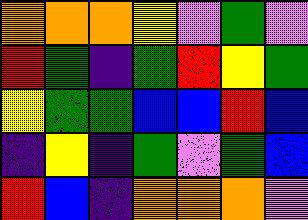[["orange", "orange", "orange", "yellow", "violet", "green", "violet"], ["red", "green", "indigo", "green", "red", "yellow", "green"], ["yellow", "green", "green", "blue", "blue", "red", "blue"], ["indigo", "yellow", "indigo", "green", "violet", "green", "blue"], ["red", "blue", "indigo", "orange", "orange", "orange", "violet"]]